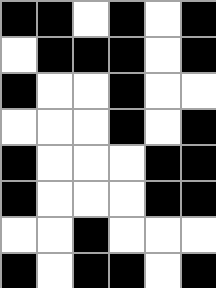[["black", "black", "white", "black", "white", "black"], ["white", "black", "black", "black", "white", "black"], ["black", "white", "white", "black", "white", "white"], ["white", "white", "white", "black", "white", "black"], ["black", "white", "white", "white", "black", "black"], ["black", "white", "white", "white", "black", "black"], ["white", "white", "black", "white", "white", "white"], ["black", "white", "black", "black", "white", "black"]]